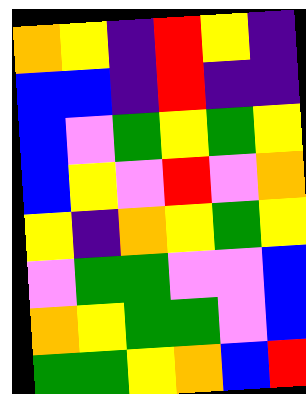[["orange", "yellow", "indigo", "red", "yellow", "indigo"], ["blue", "blue", "indigo", "red", "indigo", "indigo"], ["blue", "violet", "green", "yellow", "green", "yellow"], ["blue", "yellow", "violet", "red", "violet", "orange"], ["yellow", "indigo", "orange", "yellow", "green", "yellow"], ["violet", "green", "green", "violet", "violet", "blue"], ["orange", "yellow", "green", "green", "violet", "blue"], ["green", "green", "yellow", "orange", "blue", "red"]]